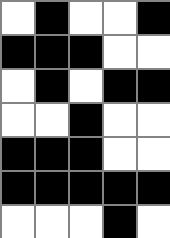[["white", "black", "white", "white", "black"], ["black", "black", "black", "white", "white"], ["white", "black", "white", "black", "black"], ["white", "white", "black", "white", "white"], ["black", "black", "black", "white", "white"], ["black", "black", "black", "black", "black"], ["white", "white", "white", "black", "white"]]